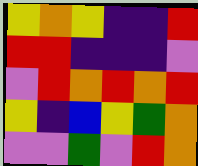[["yellow", "orange", "yellow", "indigo", "indigo", "red"], ["red", "red", "indigo", "indigo", "indigo", "violet"], ["violet", "red", "orange", "red", "orange", "red"], ["yellow", "indigo", "blue", "yellow", "green", "orange"], ["violet", "violet", "green", "violet", "red", "orange"]]